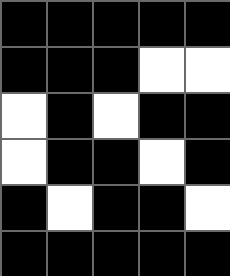[["black", "black", "black", "black", "black"], ["black", "black", "black", "white", "white"], ["white", "black", "white", "black", "black"], ["white", "black", "black", "white", "black"], ["black", "white", "black", "black", "white"], ["black", "black", "black", "black", "black"]]